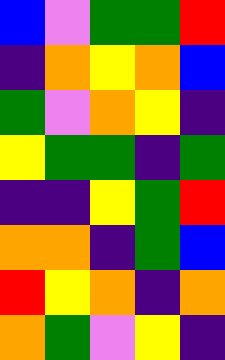[["blue", "violet", "green", "green", "red"], ["indigo", "orange", "yellow", "orange", "blue"], ["green", "violet", "orange", "yellow", "indigo"], ["yellow", "green", "green", "indigo", "green"], ["indigo", "indigo", "yellow", "green", "red"], ["orange", "orange", "indigo", "green", "blue"], ["red", "yellow", "orange", "indigo", "orange"], ["orange", "green", "violet", "yellow", "indigo"]]